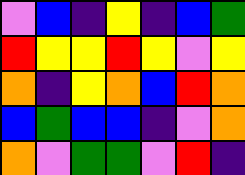[["violet", "blue", "indigo", "yellow", "indigo", "blue", "green"], ["red", "yellow", "yellow", "red", "yellow", "violet", "yellow"], ["orange", "indigo", "yellow", "orange", "blue", "red", "orange"], ["blue", "green", "blue", "blue", "indigo", "violet", "orange"], ["orange", "violet", "green", "green", "violet", "red", "indigo"]]